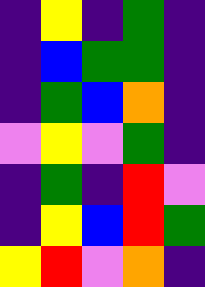[["indigo", "yellow", "indigo", "green", "indigo"], ["indigo", "blue", "green", "green", "indigo"], ["indigo", "green", "blue", "orange", "indigo"], ["violet", "yellow", "violet", "green", "indigo"], ["indigo", "green", "indigo", "red", "violet"], ["indigo", "yellow", "blue", "red", "green"], ["yellow", "red", "violet", "orange", "indigo"]]